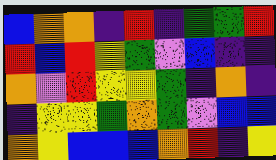[["blue", "orange", "orange", "indigo", "red", "indigo", "green", "green", "red"], ["red", "blue", "red", "yellow", "green", "violet", "blue", "indigo", "indigo"], ["orange", "violet", "red", "yellow", "yellow", "green", "indigo", "orange", "indigo"], ["indigo", "yellow", "yellow", "green", "orange", "green", "violet", "blue", "blue"], ["orange", "yellow", "blue", "blue", "blue", "orange", "red", "indigo", "yellow"]]